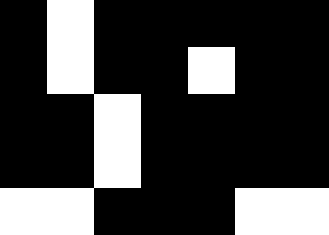[["black", "white", "black", "black", "black", "black", "black"], ["black", "white", "black", "black", "white", "black", "black"], ["black", "black", "white", "black", "black", "black", "black"], ["black", "black", "white", "black", "black", "black", "black"], ["white", "white", "black", "black", "black", "white", "white"]]